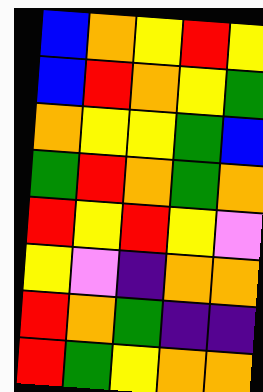[["blue", "orange", "yellow", "red", "yellow"], ["blue", "red", "orange", "yellow", "green"], ["orange", "yellow", "yellow", "green", "blue"], ["green", "red", "orange", "green", "orange"], ["red", "yellow", "red", "yellow", "violet"], ["yellow", "violet", "indigo", "orange", "orange"], ["red", "orange", "green", "indigo", "indigo"], ["red", "green", "yellow", "orange", "orange"]]